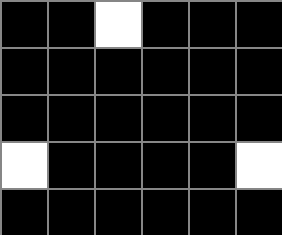[["black", "black", "white", "black", "black", "black"], ["black", "black", "black", "black", "black", "black"], ["black", "black", "black", "black", "black", "black"], ["white", "black", "black", "black", "black", "white"], ["black", "black", "black", "black", "black", "black"]]